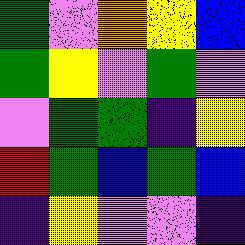[["green", "violet", "orange", "yellow", "blue"], ["green", "yellow", "violet", "green", "violet"], ["violet", "green", "green", "indigo", "yellow"], ["red", "green", "blue", "green", "blue"], ["indigo", "yellow", "violet", "violet", "indigo"]]